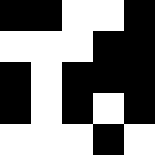[["black", "black", "white", "white", "black"], ["white", "white", "white", "black", "black"], ["black", "white", "black", "black", "black"], ["black", "white", "black", "white", "black"], ["white", "white", "white", "black", "white"]]